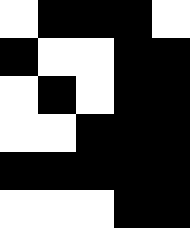[["white", "black", "black", "black", "white"], ["black", "white", "white", "black", "black"], ["white", "black", "white", "black", "black"], ["white", "white", "black", "black", "black"], ["black", "black", "black", "black", "black"], ["white", "white", "white", "black", "black"]]